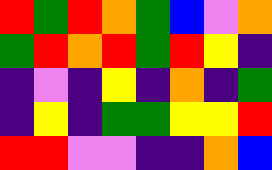[["red", "green", "red", "orange", "green", "blue", "violet", "orange"], ["green", "red", "orange", "red", "green", "red", "yellow", "indigo"], ["indigo", "violet", "indigo", "yellow", "indigo", "orange", "indigo", "green"], ["indigo", "yellow", "indigo", "green", "green", "yellow", "yellow", "red"], ["red", "red", "violet", "violet", "indigo", "indigo", "orange", "blue"]]